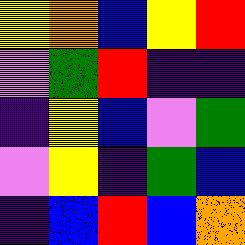[["yellow", "orange", "blue", "yellow", "red"], ["violet", "green", "red", "indigo", "indigo"], ["indigo", "yellow", "blue", "violet", "green"], ["violet", "yellow", "indigo", "green", "blue"], ["indigo", "blue", "red", "blue", "orange"]]